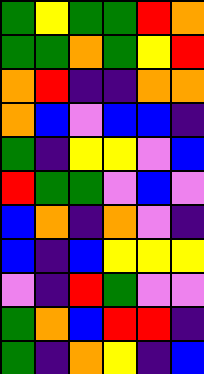[["green", "yellow", "green", "green", "red", "orange"], ["green", "green", "orange", "green", "yellow", "red"], ["orange", "red", "indigo", "indigo", "orange", "orange"], ["orange", "blue", "violet", "blue", "blue", "indigo"], ["green", "indigo", "yellow", "yellow", "violet", "blue"], ["red", "green", "green", "violet", "blue", "violet"], ["blue", "orange", "indigo", "orange", "violet", "indigo"], ["blue", "indigo", "blue", "yellow", "yellow", "yellow"], ["violet", "indigo", "red", "green", "violet", "violet"], ["green", "orange", "blue", "red", "red", "indigo"], ["green", "indigo", "orange", "yellow", "indigo", "blue"]]